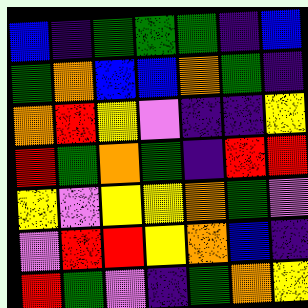[["blue", "indigo", "green", "green", "green", "indigo", "blue"], ["green", "orange", "blue", "blue", "orange", "green", "indigo"], ["orange", "red", "yellow", "violet", "indigo", "indigo", "yellow"], ["red", "green", "orange", "green", "indigo", "red", "red"], ["yellow", "violet", "yellow", "yellow", "orange", "green", "violet"], ["violet", "red", "red", "yellow", "orange", "blue", "indigo"], ["red", "green", "violet", "indigo", "green", "orange", "yellow"]]